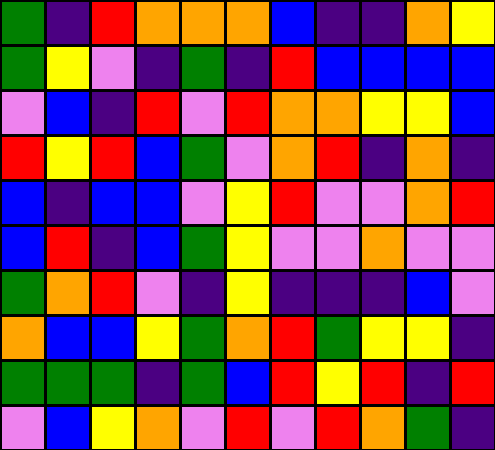[["green", "indigo", "red", "orange", "orange", "orange", "blue", "indigo", "indigo", "orange", "yellow"], ["green", "yellow", "violet", "indigo", "green", "indigo", "red", "blue", "blue", "blue", "blue"], ["violet", "blue", "indigo", "red", "violet", "red", "orange", "orange", "yellow", "yellow", "blue"], ["red", "yellow", "red", "blue", "green", "violet", "orange", "red", "indigo", "orange", "indigo"], ["blue", "indigo", "blue", "blue", "violet", "yellow", "red", "violet", "violet", "orange", "red"], ["blue", "red", "indigo", "blue", "green", "yellow", "violet", "violet", "orange", "violet", "violet"], ["green", "orange", "red", "violet", "indigo", "yellow", "indigo", "indigo", "indigo", "blue", "violet"], ["orange", "blue", "blue", "yellow", "green", "orange", "red", "green", "yellow", "yellow", "indigo"], ["green", "green", "green", "indigo", "green", "blue", "red", "yellow", "red", "indigo", "red"], ["violet", "blue", "yellow", "orange", "violet", "red", "violet", "red", "orange", "green", "indigo"]]